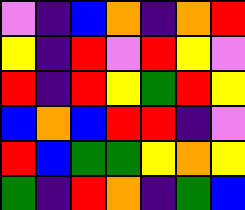[["violet", "indigo", "blue", "orange", "indigo", "orange", "red"], ["yellow", "indigo", "red", "violet", "red", "yellow", "violet"], ["red", "indigo", "red", "yellow", "green", "red", "yellow"], ["blue", "orange", "blue", "red", "red", "indigo", "violet"], ["red", "blue", "green", "green", "yellow", "orange", "yellow"], ["green", "indigo", "red", "orange", "indigo", "green", "blue"]]